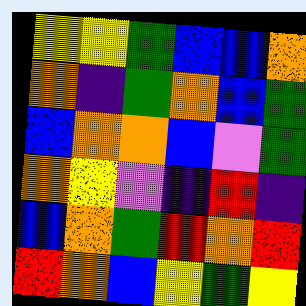[["yellow", "yellow", "green", "blue", "blue", "orange"], ["orange", "indigo", "green", "orange", "blue", "green"], ["blue", "orange", "orange", "blue", "violet", "green"], ["orange", "yellow", "violet", "indigo", "red", "indigo"], ["blue", "orange", "green", "red", "orange", "red"], ["red", "orange", "blue", "yellow", "green", "yellow"]]